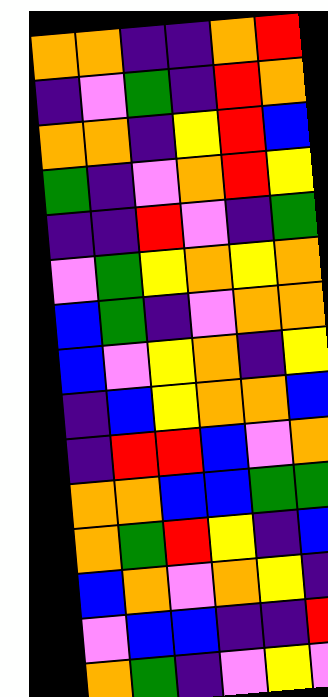[["orange", "orange", "indigo", "indigo", "orange", "red"], ["indigo", "violet", "green", "indigo", "red", "orange"], ["orange", "orange", "indigo", "yellow", "red", "blue"], ["green", "indigo", "violet", "orange", "red", "yellow"], ["indigo", "indigo", "red", "violet", "indigo", "green"], ["violet", "green", "yellow", "orange", "yellow", "orange"], ["blue", "green", "indigo", "violet", "orange", "orange"], ["blue", "violet", "yellow", "orange", "indigo", "yellow"], ["indigo", "blue", "yellow", "orange", "orange", "blue"], ["indigo", "red", "red", "blue", "violet", "orange"], ["orange", "orange", "blue", "blue", "green", "green"], ["orange", "green", "red", "yellow", "indigo", "blue"], ["blue", "orange", "violet", "orange", "yellow", "indigo"], ["violet", "blue", "blue", "indigo", "indigo", "red"], ["orange", "green", "indigo", "violet", "yellow", "violet"]]